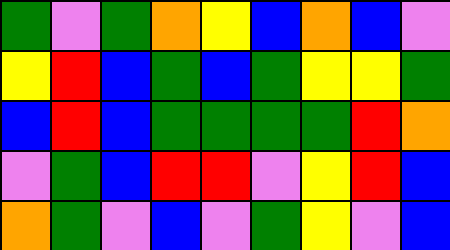[["green", "violet", "green", "orange", "yellow", "blue", "orange", "blue", "violet"], ["yellow", "red", "blue", "green", "blue", "green", "yellow", "yellow", "green"], ["blue", "red", "blue", "green", "green", "green", "green", "red", "orange"], ["violet", "green", "blue", "red", "red", "violet", "yellow", "red", "blue"], ["orange", "green", "violet", "blue", "violet", "green", "yellow", "violet", "blue"]]